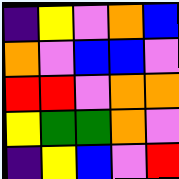[["indigo", "yellow", "violet", "orange", "blue"], ["orange", "violet", "blue", "blue", "violet"], ["red", "red", "violet", "orange", "orange"], ["yellow", "green", "green", "orange", "violet"], ["indigo", "yellow", "blue", "violet", "red"]]